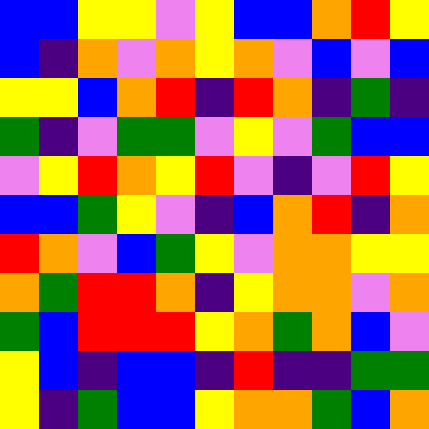[["blue", "blue", "yellow", "yellow", "violet", "yellow", "blue", "blue", "orange", "red", "yellow"], ["blue", "indigo", "orange", "violet", "orange", "yellow", "orange", "violet", "blue", "violet", "blue"], ["yellow", "yellow", "blue", "orange", "red", "indigo", "red", "orange", "indigo", "green", "indigo"], ["green", "indigo", "violet", "green", "green", "violet", "yellow", "violet", "green", "blue", "blue"], ["violet", "yellow", "red", "orange", "yellow", "red", "violet", "indigo", "violet", "red", "yellow"], ["blue", "blue", "green", "yellow", "violet", "indigo", "blue", "orange", "red", "indigo", "orange"], ["red", "orange", "violet", "blue", "green", "yellow", "violet", "orange", "orange", "yellow", "yellow"], ["orange", "green", "red", "red", "orange", "indigo", "yellow", "orange", "orange", "violet", "orange"], ["green", "blue", "red", "red", "red", "yellow", "orange", "green", "orange", "blue", "violet"], ["yellow", "blue", "indigo", "blue", "blue", "indigo", "red", "indigo", "indigo", "green", "green"], ["yellow", "indigo", "green", "blue", "blue", "yellow", "orange", "orange", "green", "blue", "orange"]]